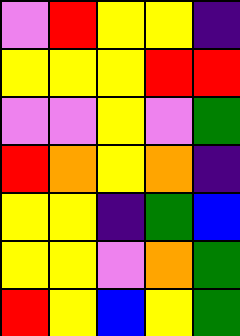[["violet", "red", "yellow", "yellow", "indigo"], ["yellow", "yellow", "yellow", "red", "red"], ["violet", "violet", "yellow", "violet", "green"], ["red", "orange", "yellow", "orange", "indigo"], ["yellow", "yellow", "indigo", "green", "blue"], ["yellow", "yellow", "violet", "orange", "green"], ["red", "yellow", "blue", "yellow", "green"]]